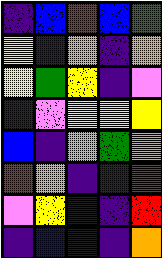[["indigo", "blue", "red", "blue", "green"], ["yellow", "indigo", "orange", "indigo", "orange"], ["yellow", "green", "yellow", "indigo", "violet"], ["indigo", "violet", "yellow", "yellow", "yellow"], ["blue", "indigo", "orange", "green", "orange"], ["red", "orange", "indigo", "indigo", "red"], ["violet", "yellow", "blue", "indigo", "red"], ["indigo", "blue", "blue", "indigo", "orange"]]